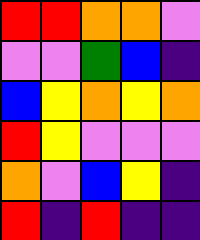[["red", "red", "orange", "orange", "violet"], ["violet", "violet", "green", "blue", "indigo"], ["blue", "yellow", "orange", "yellow", "orange"], ["red", "yellow", "violet", "violet", "violet"], ["orange", "violet", "blue", "yellow", "indigo"], ["red", "indigo", "red", "indigo", "indigo"]]